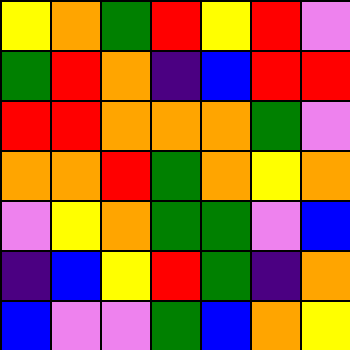[["yellow", "orange", "green", "red", "yellow", "red", "violet"], ["green", "red", "orange", "indigo", "blue", "red", "red"], ["red", "red", "orange", "orange", "orange", "green", "violet"], ["orange", "orange", "red", "green", "orange", "yellow", "orange"], ["violet", "yellow", "orange", "green", "green", "violet", "blue"], ["indigo", "blue", "yellow", "red", "green", "indigo", "orange"], ["blue", "violet", "violet", "green", "blue", "orange", "yellow"]]